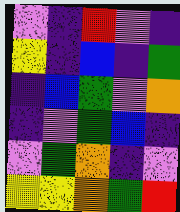[["violet", "indigo", "red", "violet", "indigo"], ["yellow", "indigo", "blue", "indigo", "green"], ["indigo", "blue", "green", "violet", "orange"], ["indigo", "violet", "green", "blue", "indigo"], ["violet", "green", "orange", "indigo", "violet"], ["yellow", "yellow", "orange", "green", "red"]]